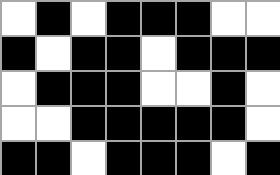[["white", "black", "white", "black", "black", "black", "white", "white"], ["black", "white", "black", "black", "white", "black", "black", "black"], ["white", "black", "black", "black", "white", "white", "black", "white"], ["white", "white", "black", "black", "black", "black", "black", "white"], ["black", "black", "white", "black", "black", "black", "white", "black"]]